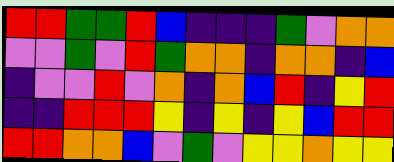[["red", "red", "green", "green", "red", "blue", "indigo", "indigo", "indigo", "green", "violet", "orange", "orange"], ["violet", "violet", "green", "violet", "red", "green", "orange", "orange", "indigo", "orange", "orange", "indigo", "blue"], ["indigo", "violet", "violet", "red", "violet", "orange", "indigo", "orange", "blue", "red", "indigo", "yellow", "red"], ["indigo", "indigo", "red", "red", "red", "yellow", "indigo", "yellow", "indigo", "yellow", "blue", "red", "red"], ["red", "red", "orange", "orange", "blue", "violet", "green", "violet", "yellow", "yellow", "orange", "yellow", "yellow"]]